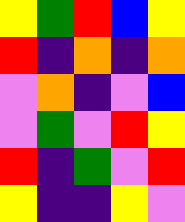[["yellow", "green", "red", "blue", "yellow"], ["red", "indigo", "orange", "indigo", "orange"], ["violet", "orange", "indigo", "violet", "blue"], ["violet", "green", "violet", "red", "yellow"], ["red", "indigo", "green", "violet", "red"], ["yellow", "indigo", "indigo", "yellow", "violet"]]